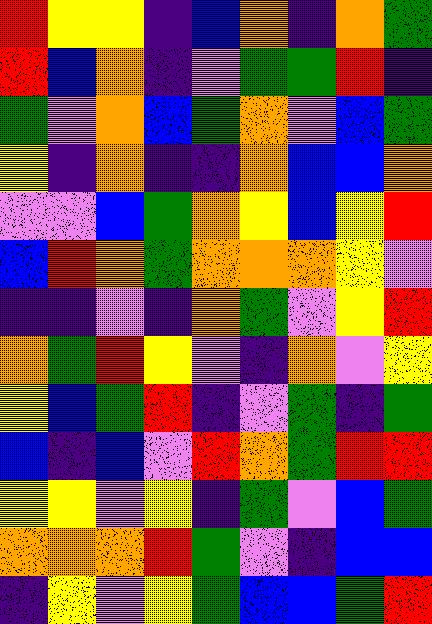[["red", "yellow", "yellow", "indigo", "blue", "orange", "indigo", "orange", "green"], ["red", "blue", "orange", "indigo", "violet", "green", "green", "red", "indigo"], ["green", "violet", "orange", "blue", "green", "orange", "violet", "blue", "green"], ["yellow", "indigo", "orange", "indigo", "indigo", "orange", "blue", "blue", "orange"], ["violet", "violet", "blue", "green", "orange", "yellow", "blue", "yellow", "red"], ["blue", "red", "orange", "green", "orange", "orange", "orange", "yellow", "violet"], ["indigo", "indigo", "violet", "indigo", "orange", "green", "violet", "yellow", "red"], ["orange", "green", "red", "yellow", "violet", "indigo", "orange", "violet", "yellow"], ["yellow", "blue", "green", "red", "indigo", "violet", "green", "indigo", "green"], ["blue", "indigo", "blue", "violet", "red", "orange", "green", "red", "red"], ["yellow", "yellow", "violet", "yellow", "indigo", "green", "violet", "blue", "green"], ["orange", "orange", "orange", "red", "green", "violet", "indigo", "blue", "blue"], ["indigo", "yellow", "violet", "yellow", "green", "blue", "blue", "green", "red"]]